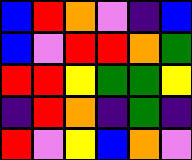[["blue", "red", "orange", "violet", "indigo", "blue"], ["blue", "violet", "red", "red", "orange", "green"], ["red", "red", "yellow", "green", "green", "yellow"], ["indigo", "red", "orange", "indigo", "green", "indigo"], ["red", "violet", "yellow", "blue", "orange", "violet"]]